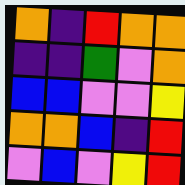[["orange", "indigo", "red", "orange", "orange"], ["indigo", "indigo", "green", "violet", "orange"], ["blue", "blue", "violet", "violet", "yellow"], ["orange", "orange", "blue", "indigo", "red"], ["violet", "blue", "violet", "yellow", "red"]]